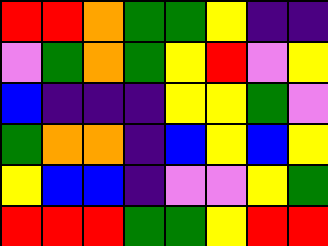[["red", "red", "orange", "green", "green", "yellow", "indigo", "indigo"], ["violet", "green", "orange", "green", "yellow", "red", "violet", "yellow"], ["blue", "indigo", "indigo", "indigo", "yellow", "yellow", "green", "violet"], ["green", "orange", "orange", "indigo", "blue", "yellow", "blue", "yellow"], ["yellow", "blue", "blue", "indigo", "violet", "violet", "yellow", "green"], ["red", "red", "red", "green", "green", "yellow", "red", "red"]]